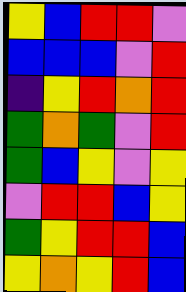[["yellow", "blue", "red", "red", "violet"], ["blue", "blue", "blue", "violet", "red"], ["indigo", "yellow", "red", "orange", "red"], ["green", "orange", "green", "violet", "red"], ["green", "blue", "yellow", "violet", "yellow"], ["violet", "red", "red", "blue", "yellow"], ["green", "yellow", "red", "red", "blue"], ["yellow", "orange", "yellow", "red", "blue"]]